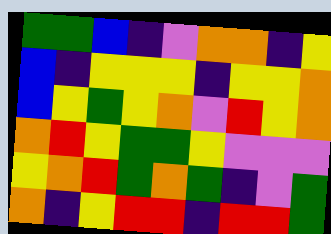[["green", "green", "blue", "indigo", "violet", "orange", "orange", "indigo", "yellow"], ["blue", "indigo", "yellow", "yellow", "yellow", "indigo", "yellow", "yellow", "orange"], ["blue", "yellow", "green", "yellow", "orange", "violet", "red", "yellow", "orange"], ["orange", "red", "yellow", "green", "green", "yellow", "violet", "violet", "violet"], ["yellow", "orange", "red", "green", "orange", "green", "indigo", "violet", "green"], ["orange", "indigo", "yellow", "red", "red", "indigo", "red", "red", "green"]]